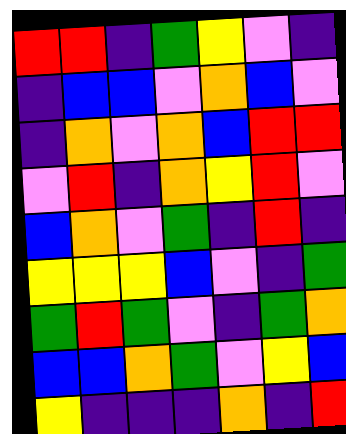[["red", "red", "indigo", "green", "yellow", "violet", "indigo"], ["indigo", "blue", "blue", "violet", "orange", "blue", "violet"], ["indigo", "orange", "violet", "orange", "blue", "red", "red"], ["violet", "red", "indigo", "orange", "yellow", "red", "violet"], ["blue", "orange", "violet", "green", "indigo", "red", "indigo"], ["yellow", "yellow", "yellow", "blue", "violet", "indigo", "green"], ["green", "red", "green", "violet", "indigo", "green", "orange"], ["blue", "blue", "orange", "green", "violet", "yellow", "blue"], ["yellow", "indigo", "indigo", "indigo", "orange", "indigo", "red"]]